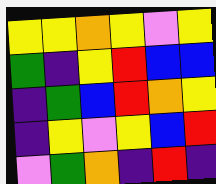[["yellow", "yellow", "orange", "yellow", "violet", "yellow"], ["green", "indigo", "yellow", "red", "blue", "blue"], ["indigo", "green", "blue", "red", "orange", "yellow"], ["indigo", "yellow", "violet", "yellow", "blue", "red"], ["violet", "green", "orange", "indigo", "red", "indigo"]]